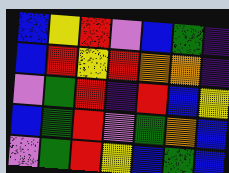[["blue", "yellow", "red", "violet", "blue", "green", "indigo"], ["blue", "red", "yellow", "red", "orange", "orange", "indigo"], ["violet", "green", "red", "indigo", "red", "blue", "yellow"], ["blue", "green", "red", "violet", "green", "orange", "blue"], ["violet", "green", "red", "yellow", "blue", "green", "blue"]]